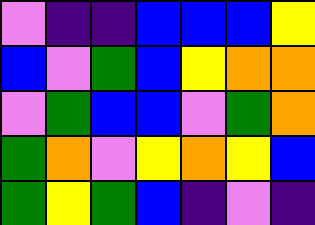[["violet", "indigo", "indigo", "blue", "blue", "blue", "yellow"], ["blue", "violet", "green", "blue", "yellow", "orange", "orange"], ["violet", "green", "blue", "blue", "violet", "green", "orange"], ["green", "orange", "violet", "yellow", "orange", "yellow", "blue"], ["green", "yellow", "green", "blue", "indigo", "violet", "indigo"]]